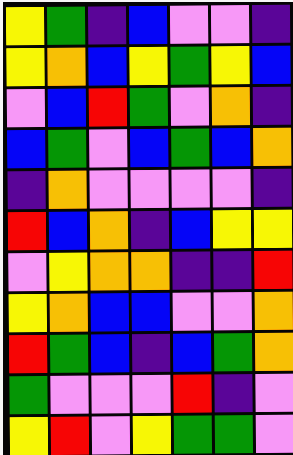[["yellow", "green", "indigo", "blue", "violet", "violet", "indigo"], ["yellow", "orange", "blue", "yellow", "green", "yellow", "blue"], ["violet", "blue", "red", "green", "violet", "orange", "indigo"], ["blue", "green", "violet", "blue", "green", "blue", "orange"], ["indigo", "orange", "violet", "violet", "violet", "violet", "indigo"], ["red", "blue", "orange", "indigo", "blue", "yellow", "yellow"], ["violet", "yellow", "orange", "orange", "indigo", "indigo", "red"], ["yellow", "orange", "blue", "blue", "violet", "violet", "orange"], ["red", "green", "blue", "indigo", "blue", "green", "orange"], ["green", "violet", "violet", "violet", "red", "indigo", "violet"], ["yellow", "red", "violet", "yellow", "green", "green", "violet"]]